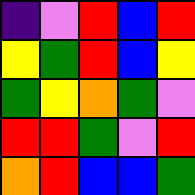[["indigo", "violet", "red", "blue", "red"], ["yellow", "green", "red", "blue", "yellow"], ["green", "yellow", "orange", "green", "violet"], ["red", "red", "green", "violet", "red"], ["orange", "red", "blue", "blue", "green"]]